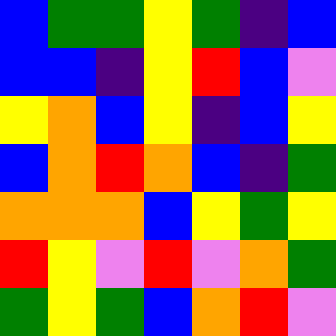[["blue", "green", "green", "yellow", "green", "indigo", "blue"], ["blue", "blue", "indigo", "yellow", "red", "blue", "violet"], ["yellow", "orange", "blue", "yellow", "indigo", "blue", "yellow"], ["blue", "orange", "red", "orange", "blue", "indigo", "green"], ["orange", "orange", "orange", "blue", "yellow", "green", "yellow"], ["red", "yellow", "violet", "red", "violet", "orange", "green"], ["green", "yellow", "green", "blue", "orange", "red", "violet"]]